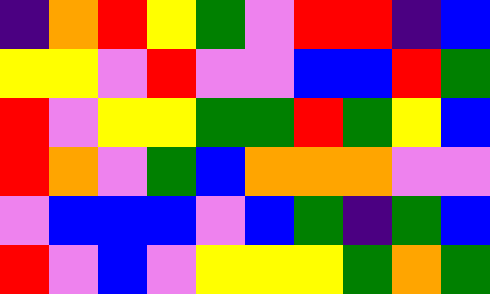[["indigo", "orange", "red", "yellow", "green", "violet", "red", "red", "indigo", "blue"], ["yellow", "yellow", "violet", "red", "violet", "violet", "blue", "blue", "red", "green"], ["red", "violet", "yellow", "yellow", "green", "green", "red", "green", "yellow", "blue"], ["red", "orange", "violet", "green", "blue", "orange", "orange", "orange", "violet", "violet"], ["violet", "blue", "blue", "blue", "violet", "blue", "green", "indigo", "green", "blue"], ["red", "violet", "blue", "violet", "yellow", "yellow", "yellow", "green", "orange", "green"]]